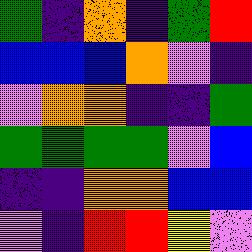[["green", "indigo", "orange", "indigo", "green", "red"], ["blue", "blue", "blue", "orange", "violet", "indigo"], ["violet", "orange", "orange", "indigo", "indigo", "green"], ["green", "green", "green", "green", "violet", "blue"], ["indigo", "indigo", "orange", "orange", "blue", "blue"], ["violet", "indigo", "red", "red", "yellow", "violet"]]